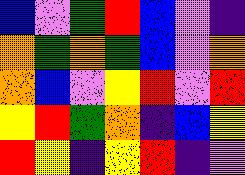[["blue", "violet", "green", "red", "blue", "violet", "indigo"], ["orange", "green", "orange", "green", "blue", "violet", "orange"], ["orange", "blue", "violet", "yellow", "red", "violet", "red"], ["yellow", "red", "green", "orange", "indigo", "blue", "yellow"], ["red", "yellow", "indigo", "yellow", "red", "indigo", "violet"]]